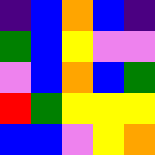[["indigo", "blue", "orange", "blue", "indigo"], ["green", "blue", "yellow", "violet", "violet"], ["violet", "blue", "orange", "blue", "green"], ["red", "green", "yellow", "yellow", "yellow"], ["blue", "blue", "violet", "yellow", "orange"]]